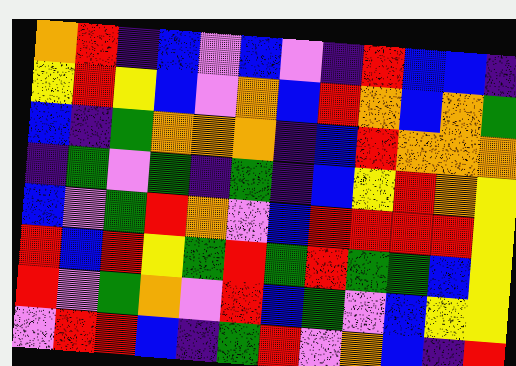[["orange", "red", "indigo", "blue", "violet", "blue", "violet", "indigo", "red", "blue", "blue", "indigo"], ["yellow", "red", "yellow", "blue", "violet", "orange", "blue", "red", "orange", "blue", "orange", "green"], ["blue", "indigo", "green", "orange", "orange", "orange", "indigo", "blue", "red", "orange", "orange", "orange"], ["indigo", "green", "violet", "green", "indigo", "green", "indigo", "blue", "yellow", "red", "orange", "yellow"], ["blue", "violet", "green", "red", "orange", "violet", "blue", "red", "red", "red", "red", "yellow"], ["red", "blue", "red", "yellow", "green", "red", "green", "red", "green", "green", "blue", "yellow"], ["red", "violet", "green", "orange", "violet", "red", "blue", "green", "violet", "blue", "yellow", "yellow"], ["violet", "red", "red", "blue", "indigo", "green", "red", "violet", "orange", "blue", "indigo", "red"]]